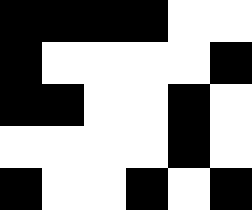[["black", "black", "black", "black", "white", "white"], ["black", "white", "white", "white", "white", "black"], ["black", "black", "white", "white", "black", "white"], ["white", "white", "white", "white", "black", "white"], ["black", "white", "white", "black", "white", "black"]]